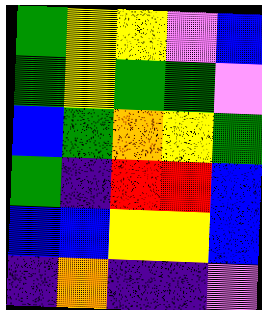[["green", "yellow", "yellow", "violet", "blue"], ["green", "yellow", "green", "green", "violet"], ["blue", "green", "orange", "yellow", "green"], ["green", "indigo", "red", "red", "blue"], ["blue", "blue", "yellow", "yellow", "blue"], ["indigo", "orange", "indigo", "indigo", "violet"]]